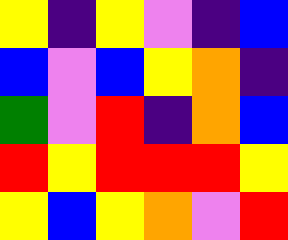[["yellow", "indigo", "yellow", "violet", "indigo", "blue"], ["blue", "violet", "blue", "yellow", "orange", "indigo"], ["green", "violet", "red", "indigo", "orange", "blue"], ["red", "yellow", "red", "red", "red", "yellow"], ["yellow", "blue", "yellow", "orange", "violet", "red"]]